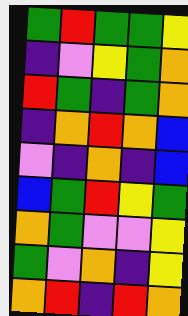[["green", "red", "green", "green", "yellow"], ["indigo", "violet", "yellow", "green", "orange"], ["red", "green", "indigo", "green", "orange"], ["indigo", "orange", "red", "orange", "blue"], ["violet", "indigo", "orange", "indigo", "blue"], ["blue", "green", "red", "yellow", "green"], ["orange", "green", "violet", "violet", "yellow"], ["green", "violet", "orange", "indigo", "yellow"], ["orange", "red", "indigo", "red", "orange"]]